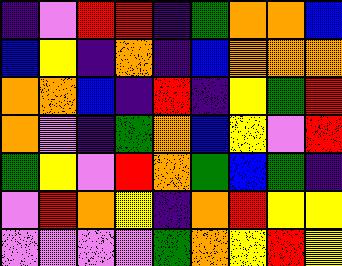[["indigo", "violet", "red", "red", "indigo", "green", "orange", "orange", "blue"], ["blue", "yellow", "indigo", "orange", "indigo", "blue", "orange", "orange", "orange"], ["orange", "orange", "blue", "indigo", "red", "indigo", "yellow", "green", "red"], ["orange", "violet", "indigo", "green", "orange", "blue", "yellow", "violet", "red"], ["green", "yellow", "violet", "red", "orange", "green", "blue", "green", "indigo"], ["violet", "red", "orange", "yellow", "indigo", "orange", "red", "yellow", "yellow"], ["violet", "violet", "violet", "violet", "green", "orange", "yellow", "red", "yellow"]]